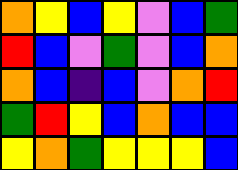[["orange", "yellow", "blue", "yellow", "violet", "blue", "green"], ["red", "blue", "violet", "green", "violet", "blue", "orange"], ["orange", "blue", "indigo", "blue", "violet", "orange", "red"], ["green", "red", "yellow", "blue", "orange", "blue", "blue"], ["yellow", "orange", "green", "yellow", "yellow", "yellow", "blue"]]